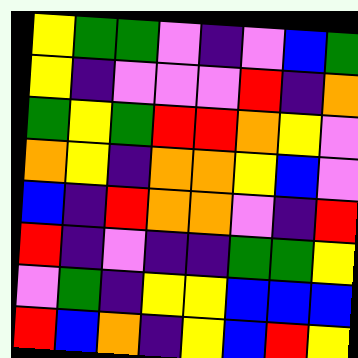[["yellow", "green", "green", "violet", "indigo", "violet", "blue", "green"], ["yellow", "indigo", "violet", "violet", "violet", "red", "indigo", "orange"], ["green", "yellow", "green", "red", "red", "orange", "yellow", "violet"], ["orange", "yellow", "indigo", "orange", "orange", "yellow", "blue", "violet"], ["blue", "indigo", "red", "orange", "orange", "violet", "indigo", "red"], ["red", "indigo", "violet", "indigo", "indigo", "green", "green", "yellow"], ["violet", "green", "indigo", "yellow", "yellow", "blue", "blue", "blue"], ["red", "blue", "orange", "indigo", "yellow", "blue", "red", "yellow"]]